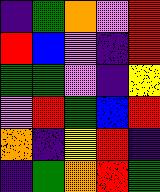[["indigo", "green", "orange", "violet", "red"], ["red", "blue", "violet", "indigo", "red"], ["green", "green", "violet", "indigo", "yellow"], ["violet", "red", "green", "blue", "red"], ["orange", "indigo", "yellow", "red", "indigo"], ["indigo", "green", "orange", "red", "green"]]